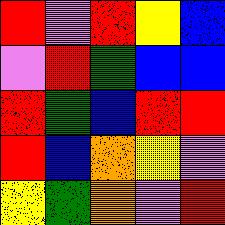[["red", "violet", "red", "yellow", "blue"], ["violet", "red", "green", "blue", "blue"], ["red", "green", "blue", "red", "red"], ["red", "blue", "orange", "yellow", "violet"], ["yellow", "green", "orange", "violet", "red"]]